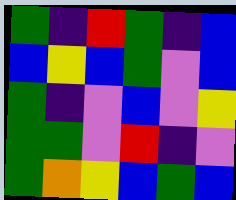[["green", "indigo", "red", "green", "indigo", "blue"], ["blue", "yellow", "blue", "green", "violet", "blue"], ["green", "indigo", "violet", "blue", "violet", "yellow"], ["green", "green", "violet", "red", "indigo", "violet"], ["green", "orange", "yellow", "blue", "green", "blue"]]